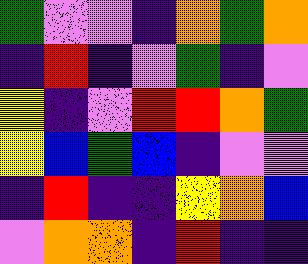[["green", "violet", "violet", "indigo", "orange", "green", "orange"], ["indigo", "red", "indigo", "violet", "green", "indigo", "violet"], ["yellow", "indigo", "violet", "red", "red", "orange", "green"], ["yellow", "blue", "green", "blue", "indigo", "violet", "violet"], ["indigo", "red", "indigo", "indigo", "yellow", "orange", "blue"], ["violet", "orange", "orange", "indigo", "red", "indigo", "indigo"]]